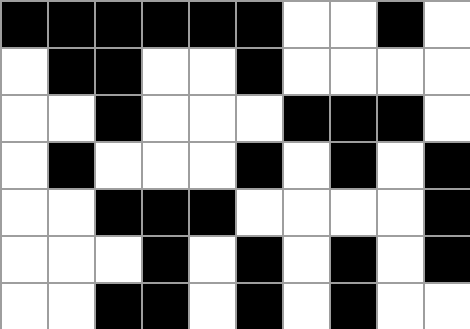[["black", "black", "black", "black", "black", "black", "white", "white", "black", "white"], ["white", "black", "black", "white", "white", "black", "white", "white", "white", "white"], ["white", "white", "black", "white", "white", "white", "black", "black", "black", "white"], ["white", "black", "white", "white", "white", "black", "white", "black", "white", "black"], ["white", "white", "black", "black", "black", "white", "white", "white", "white", "black"], ["white", "white", "white", "black", "white", "black", "white", "black", "white", "black"], ["white", "white", "black", "black", "white", "black", "white", "black", "white", "white"]]